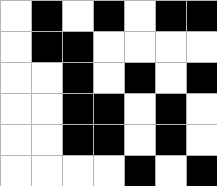[["white", "black", "white", "black", "white", "black", "black"], ["white", "black", "black", "white", "white", "white", "white"], ["white", "white", "black", "white", "black", "white", "black"], ["white", "white", "black", "black", "white", "black", "white"], ["white", "white", "black", "black", "white", "black", "white"], ["white", "white", "white", "white", "black", "white", "black"]]